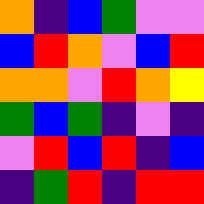[["orange", "indigo", "blue", "green", "violet", "violet"], ["blue", "red", "orange", "violet", "blue", "red"], ["orange", "orange", "violet", "red", "orange", "yellow"], ["green", "blue", "green", "indigo", "violet", "indigo"], ["violet", "red", "blue", "red", "indigo", "blue"], ["indigo", "green", "red", "indigo", "red", "red"]]